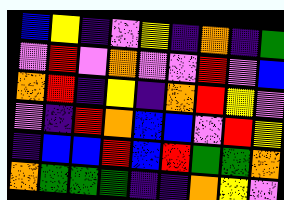[["blue", "yellow", "indigo", "violet", "yellow", "indigo", "orange", "indigo", "green"], ["violet", "red", "violet", "orange", "violet", "violet", "red", "violet", "blue"], ["orange", "red", "indigo", "yellow", "indigo", "orange", "red", "yellow", "violet"], ["violet", "indigo", "red", "orange", "blue", "blue", "violet", "red", "yellow"], ["indigo", "blue", "blue", "red", "blue", "red", "green", "green", "orange"], ["orange", "green", "green", "green", "indigo", "indigo", "orange", "yellow", "violet"]]